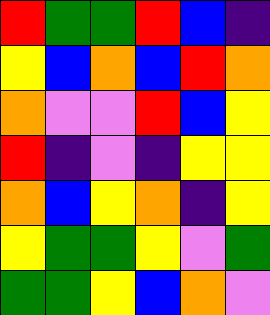[["red", "green", "green", "red", "blue", "indigo"], ["yellow", "blue", "orange", "blue", "red", "orange"], ["orange", "violet", "violet", "red", "blue", "yellow"], ["red", "indigo", "violet", "indigo", "yellow", "yellow"], ["orange", "blue", "yellow", "orange", "indigo", "yellow"], ["yellow", "green", "green", "yellow", "violet", "green"], ["green", "green", "yellow", "blue", "orange", "violet"]]